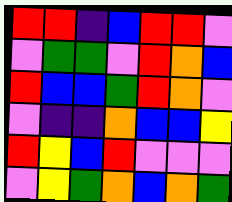[["red", "red", "indigo", "blue", "red", "red", "violet"], ["violet", "green", "green", "violet", "red", "orange", "blue"], ["red", "blue", "blue", "green", "red", "orange", "violet"], ["violet", "indigo", "indigo", "orange", "blue", "blue", "yellow"], ["red", "yellow", "blue", "red", "violet", "violet", "violet"], ["violet", "yellow", "green", "orange", "blue", "orange", "green"]]